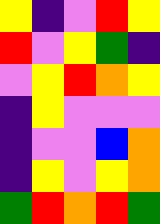[["yellow", "indigo", "violet", "red", "yellow"], ["red", "violet", "yellow", "green", "indigo"], ["violet", "yellow", "red", "orange", "yellow"], ["indigo", "yellow", "violet", "violet", "violet"], ["indigo", "violet", "violet", "blue", "orange"], ["indigo", "yellow", "violet", "yellow", "orange"], ["green", "red", "orange", "red", "green"]]